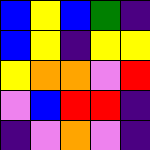[["blue", "yellow", "blue", "green", "indigo"], ["blue", "yellow", "indigo", "yellow", "yellow"], ["yellow", "orange", "orange", "violet", "red"], ["violet", "blue", "red", "red", "indigo"], ["indigo", "violet", "orange", "violet", "indigo"]]